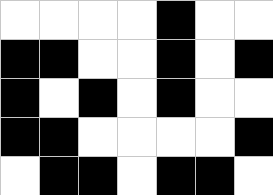[["white", "white", "white", "white", "black", "white", "white"], ["black", "black", "white", "white", "black", "white", "black"], ["black", "white", "black", "white", "black", "white", "white"], ["black", "black", "white", "white", "white", "white", "black"], ["white", "black", "black", "white", "black", "black", "white"]]